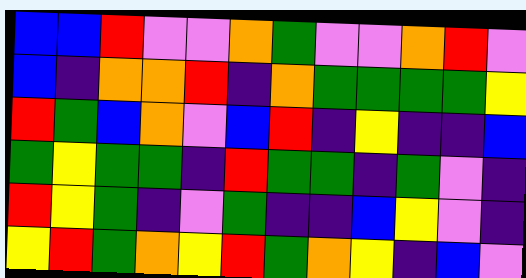[["blue", "blue", "red", "violet", "violet", "orange", "green", "violet", "violet", "orange", "red", "violet"], ["blue", "indigo", "orange", "orange", "red", "indigo", "orange", "green", "green", "green", "green", "yellow"], ["red", "green", "blue", "orange", "violet", "blue", "red", "indigo", "yellow", "indigo", "indigo", "blue"], ["green", "yellow", "green", "green", "indigo", "red", "green", "green", "indigo", "green", "violet", "indigo"], ["red", "yellow", "green", "indigo", "violet", "green", "indigo", "indigo", "blue", "yellow", "violet", "indigo"], ["yellow", "red", "green", "orange", "yellow", "red", "green", "orange", "yellow", "indigo", "blue", "violet"]]